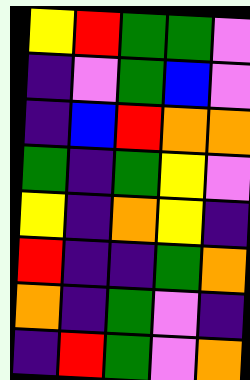[["yellow", "red", "green", "green", "violet"], ["indigo", "violet", "green", "blue", "violet"], ["indigo", "blue", "red", "orange", "orange"], ["green", "indigo", "green", "yellow", "violet"], ["yellow", "indigo", "orange", "yellow", "indigo"], ["red", "indigo", "indigo", "green", "orange"], ["orange", "indigo", "green", "violet", "indigo"], ["indigo", "red", "green", "violet", "orange"]]